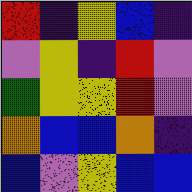[["red", "indigo", "yellow", "blue", "indigo"], ["violet", "yellow", "indigo", "red", "violet"], ["green", "yellow", "yellow", "red", "violet"], ["orange", "blue", "blue", "orange", "indigo"], ["blue", "violet", "yellow", "blue", "blue"]]